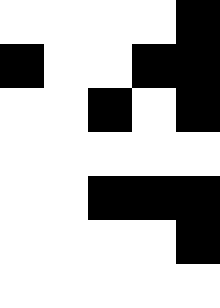[["white", "white", "white", "white", "black"], ["black", "white", "white", "black", "black"], ["white", "white", "black", "white", "black"], ["white", "white", "white", "white", "white"], ["white", "white", "black", "black", "black"], ["white", "white", "white", "white", "black"], ["white", "white", "white", "white", "white"]]